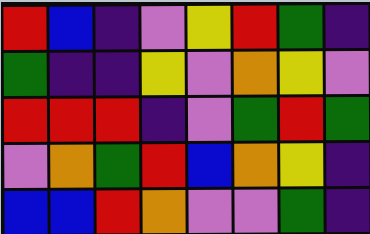[["red", "blue", "indigo", "violet", "yellow", "red", "green", "indigo"], ["green", "indigo", "indigo", "yellow", "violet", "orange", "yellow", "violet"], ["red", "red", "red", "indigo", "violet", "green", "red", "green"], ["violet", "orange", "green", "red", "blue", "orange", "yellow", "indigo"], ["blue", "blue", "red", "orange", "violet", "violet", "green", "indigo"]]